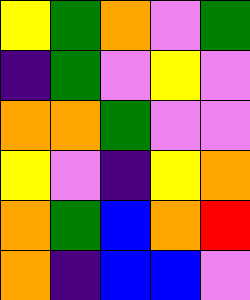[["yellow", "green", "orange", "violet", "green"], ["indigo", "green", "violet", "yellow", "violet"], ["orange", "orange", "green", "violet", "violet"], ["yellow", "violet", "indigo", "yellow", "orange"], ["orange", "green", "blue", "orange", "red"], ["orange", "indigo", "blue", "blue", "violet"]]